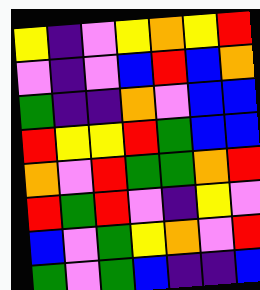[["yellow", "indigo", "violet", "yellow", "orange", "yellow", "red"], ["violet", "indigo", "violet", "blue", "red", "blue", "orange"], ["green", "indigo", "indigo", "orange", "violet", "blue", "blue"], ["red", "yellow", "yellow", "red", "green", "blue", "blue"], ["orange", "violet", "red", "green", "green", "orange", "red"], ["red", "green", "red", "violet", "indigo", "yellow", "violet"], ["blue", "violet", "green", "yellow", "orange", "violet", "red"], ["green", "violet", "green", "blue", "indigo", "indigo", "blue"]]